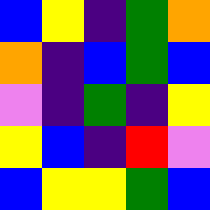[["blue", "yellow", "indigo", "green", "orange"], ["orange", "indigo", "blue", "green", "blue"], ["violet", "indigo", "green", "indigo", "yellow"], ["yellow", "blue", "indigo", "red", "violet"], ["blue", "yellow", "yellow", "green", "blue"]]